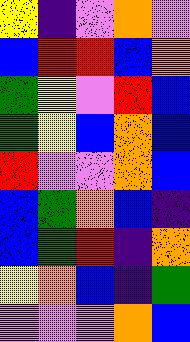[["yellow", "indigo", "violet", "orange", "violet"], ["blue", "red", "red", "blue", "orange"], ["green", "yellow", "violet", "red", "blue"], ["green", "yellow", "blue", "orange", "blue"], ["red", "violet", "violet", "orange", "blue"], ["blue", "green", "orange", "blue", "indigo"], ["blue", "green", "red", "indigo", "orange"], ["yellow", "orange", "blue", "indigo", "green"], ["violet", "violet", "violet", "orange", "blue"]]